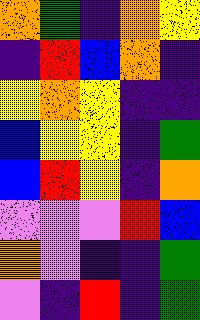[["orange", "green", "indigo", "orange", "yellow"], ["indigo", "red", "blue", "orange", "indigo"], ["yellow", "orange", "yellow", "indigo", "indigo"], ["blue", "yellow", "yellow", "indigo", "green"], ["blue", "red", "yellow", "indigo", "orange"], ["violet", "violet", "violet", "red", "blue"], ["orange", "violet", "indigo", "indigo", "green"], ["violet", "indigo", "red", "indigo", "green"]]